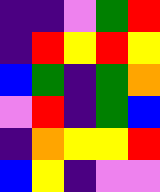[["indigo", "indigo", "violet", "green", "red"], ["indigo", "red", "yellow", "red", "yellow"], ["blue", "green", "indigo", "green", "orange"], ["violet", "red", "indigo", "green", "blue"], ["indigo", "orange", "yellow", "yellow", "red"], ["blue", "yellow", "indigo", "violet", "violet"]]